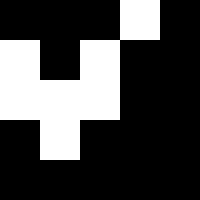[["black", "black", "black", "white", "black"], ["white", "black", "white", "black", "black"], ["white", "white", "white", "black", "black"], ["black", "white", "black", "black", "black"], ["black", "black", "black", "black", "black"]]